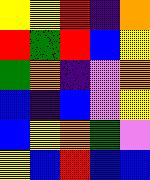[["yellow", "yellow", "red", "indigo", "orange"], ["red", "green", "red", "blue", "yellow"], ["green", "orange", "indigo", "violet", "orange"], ["blue", "indigo", "blue", "violet", "yellow"], ["blue", "yellow", "orange", "green", "violet"], ["yellow", "blue", "red", "blue", "blue"]]